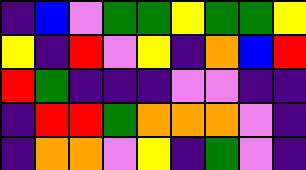[["indigo", "blue", "violet", "green", "green", "yellow", "green", "green", "yellow"], ["yellow", "indigo", "red", "violet", "yellow", "indigo", "orange", "blue", "red"], ["red", "green", "indigo", "indigo", "indigo", "violet", "violet", "indigo", "indigo"], ["indigo", "red", "red", "green", "orange", "orange", "orange", "violet", "indigo"], ["indigo", "orange", "orange", "violet", "yellow", "indigo", "green", "violet", "indigo"]]